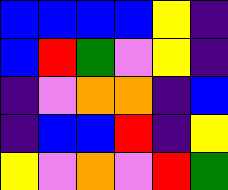[["blue", "blue", "blue", "blue", "yellow", "indigo"], ["blue", "red", "green", "violet", "yellow", "indigo"], ["indigo", "violet", "orange", "orange", "indigo", "blue"], ["indigo", "blue", "blue", "red", "indigo", "yellow"], ["yellow", "violet", "orange", "violet", "red", "green"]]